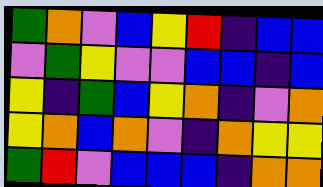[["green", "orange", "violet", "blue", "yellow", "red", "indigo", "blue", "blue"], ["violet", "green", "yellow", "violet", "violet", "blue", "blue", "indigo", "blue"], ["yellow", "indigo", "green", "blue", "yellow", "orange", "indigo", "violet", "orange"], ["yellow", "orange", "blue", "orange", "violet", "indigo", "orange", "yellow", "yellow"], ["green", "red", "violet", "blue", "blue", "blue", "indigo", "orange", "orange"]]